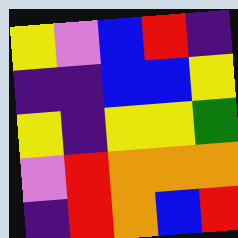[["yellow", "violet", "blue", "red", "indigo"], ["indigo", "indigo", "blue", "blue", "yellow"], ["yellow", "indigo", "yellow", "yellow", "green"], ["violet", "red", "orange", "orange", "orange"], ["indigo", "red", "orange", "blue", "red"]]